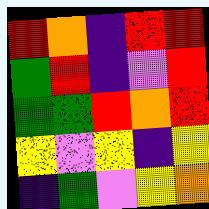[["red", "orange", "indigo", "red", "red"], ["green", "red", "indigo", "violet", "red"], ["green", "green", "red", "orange", "red"], ["yellow", "violet", "yellow", "indigo", "yellow"], ["indigo", "green", "violet", "yellow", "orange"]]